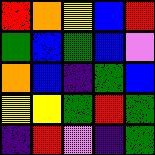[["red", "orange", "yellow", "blue", "red"], ["green", "blue", "green", "blue", "violet"], ["orange", "blue", "indigo", "green", "blue"], ["yellow", "yellow", "green", "red", "green"], ["indigo", "red", "violet", "indigo", "green"]]